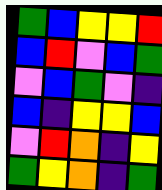[["green", "blue", "yellow", "yellow", "red"], ["blue", "red", "violet", "blue", "green"], ["violet", "blue", "green", "violet", "indigo"], ["blue", "indigo", "yellow", "yellow", "blue"], ["violet", "red", "orange", "indigo", "yellow"], ["green", "yellow", "orange", "indigo", "green"]]